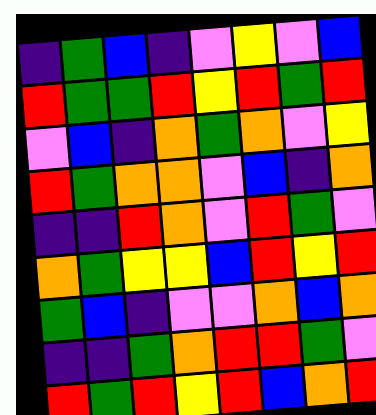[["indigo", "green", "blue", "indigo", "violet", "yellow", "violet", "blue"], ["red", "green", "green", "red", "yellow", "red", "green", "red"], ["violet", "blue", "indigo", "orange", "green", "orange", "violet", "yellow"], ["red", "green", "orange", "orange", "violet", "blue", "indigo", "orange"], ["indigo", "indigo", "red", "orange", "violet", "red", "green", "violet"], ["orange", "green", "yellow", "yellow", "blue", "red", "yellow", "red"], ["green", "blue", "indigo", "violet", "violet", "orange", "blue", "orange"], ["indigo", "indigo", "green", "orange", "red", "red", "green", "violet"], ["red", "green", "red", "yellow", "red", "blue", "orange", "red"]]